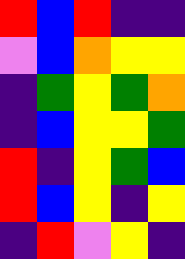[["red", "blue", "red", "indigo", "indigo"], ["violet", "blue", "orange", "yellow", "yellow"], ["indigo", "green", "yellow", "green", "orange"], ["indigo", "blue", "yellow", "yellow", "green"], ["red", "indigo", "yellow", "green", "blue"], ["red", "blue", "yellow", "indigo", "yellow"], ["indigo", "red", "violet", "yellow", "indigo"]]